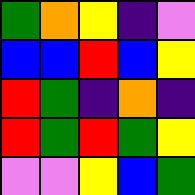[["green", "orange", "yellow", "indigo", "violet"], ["blue", "blue", "red", "blue", "yellow"], ["red", "green", "indigo", "orange", "indigo"], ["red", "green", "red", "green", "yellow"], ["violet", "violet", "yellow", "blue", "green"]]